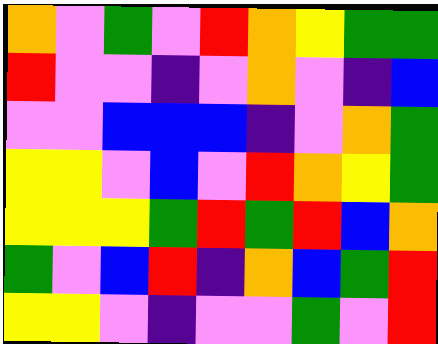[["orange", "violet", "green", "violet", "red", "orange", "yellow", "green", "green"], ["red", "violet", "violet", "indigo", "violet", "orange", "violet", "indigo", "blue"], ["violet", "violet", "blue", "blue", "blue", "indigo", "violet", "orange", "green"], ["yellow", "yellow", "violet", "blue", "violet", "red", "orange", "yellow", "green"], ["yellow", "yellow", "yellow", "green", "red", "green", "red", "blue", "orange"], ["green", "violet", "blue", "red", "indigo", "orange", "blue", "green", "red"], ["yellow", "yellow", "violet", "indigo", "violet", "violet", "green", "violet", "red"]]